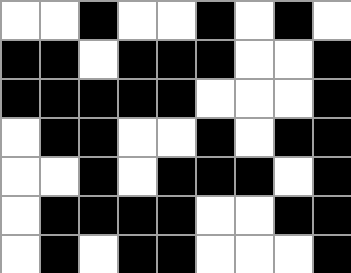[["white", "white", "black", "white", "white", "black", "white", "black", "white"], ["black", "black", "white", "black", "black", "black", "white", "white", "black"], ["black", "black", "black", "black", "black", "white", "white", "white", "black"], ["white", "black", "black", "white", "white", "black", "white", "black", "black"], ["white", "white", "black", "white", "black", "black", "black", "white", "black"], ["white", "black", "black", "black", "black", "white", "white", "black", "black"], ["white", "black", "white", "black", "black", "white", "white", "white", "black"]]